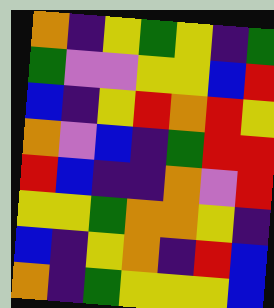[["orange", "indigo", "yellow", "green", "yellow", "indigo", "green"], ["green", "violet", "violet", "yellow", "yellow", "blue", "red"], ["blue", "indigo", "yellow", "red", "orange", "red", "yellow"], ["orange", "violet", "blue", "indigo", "green", "red", "red"], ["red", "blue", "indigo", "indigo", "orange", "violet", "red"], ["yellow", "yellow", "green", "orange", "orange", "yellow", "indigo"], ["blue", "indigo", "yellow", "orange", "indigo", "red", "blue"], ["orange", "indigo", "green", "yellow", "yellow", "yellow", "blue"]]